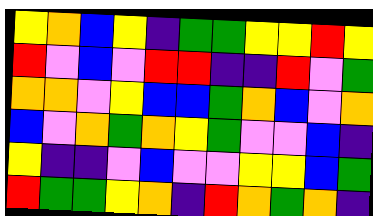[["yellow", "orange", "blue", "yellow", "indigo", "green", "green", "yellow", "yellow", "red", "yellow"], ["red", "violet", "blue", "violet", "red", "red", "indigo", "indigo", "red", "violet", "green"], ["orange", "orange", "violet", "yellow", "blue", "blue", "green", "orange", "blue", "violet", "orange"], ["blue", "violet", "orange", "green", "orange", "yellow", "green", "violet", "violet", "blue", "indigo"], ["yellow", "indigo", "indigo", "violet", "blue", "violet", "violet", "yellow", "yellow", "blue", "green"], ["red", "green", "green", "yellow", "orange", "indigo", "red", "orange", "green", "orange", "indigo"]]